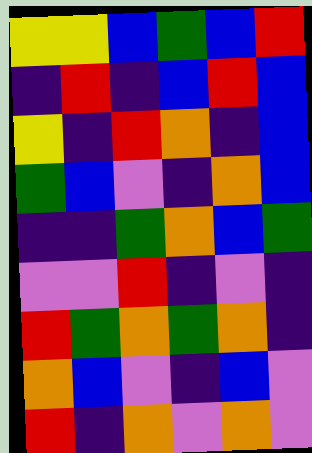[["yellow", "yellow", "blue", "green", "blue", "red"], ["indigo", "red", "indigo", "blue", "red", "blue"], ["yellow", "indigo", "red", "orange", "indigo", "blue"], ["green", "blue", "violet", "indigo", "orange", "blue"], ["indigo", "indigo", "green", "orange", "blue", "green"], ["violet", "violet", "red", "indigo", "violet", "indigo"], ["red", "green", "orange", "green", "orange", "indigo"], ["orange", "blue", "violet", "indigo", "blue", "violet"], ["red", "indigo", "orange", "violet", "orange", "violet"]]